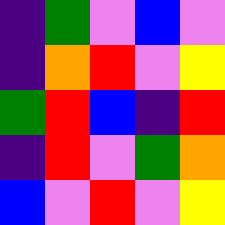[["indigo", "green", "violet", "blue", "violet"], ["indigo", "orange", "red", "violet", "yellow"], ["green", "red", "blue", "indigo", "red"], ["indigo", "red", "violet", "green", "orange"], ["blue", "violet", "red", "violet", "yellow"]]